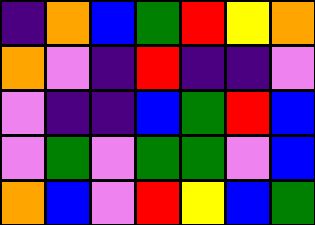[["indigo", "orange", "blue", "green", "red", "yellow", "orange"], ["orange", "violet", "indigo", "red", "indigo", "indigo", "violet"], ["violet", "indigo", "indigo", "blue", "green", "red", "blue"], ["violet", "green", "violet", "green", "green", "violet", "blue"], ["orange", "blue", "violet", "red", "yellow", "blue", "green"]]